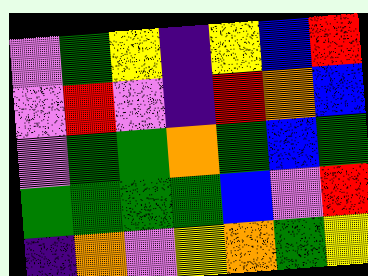[["violet", "green", "yellow", "indigo", "yellow", "blue", "red"], ["violet", "red", "violet", "indigo", "red", "orange", "blue"], ["violet", "green", "green", "orange", "green", "blue", "green"], ["green", "green", "green", "green", "blue", "violet", "red"], ["indigo", "orange", "violet", "yellow", "orange", "green", "yellow"]]